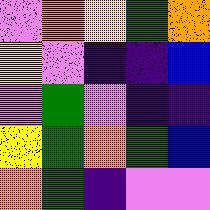[["violet", "orange", "yellow", "green", "orange"], ["yellow", "violet", "indigo", "indigo", "blue"], ["violet", "green", "violet", "indigo", "indigo"], ["yellow", "green", "orange", "green", "blue"], ["orange", "green", "indigo", "violet", "violet"]]